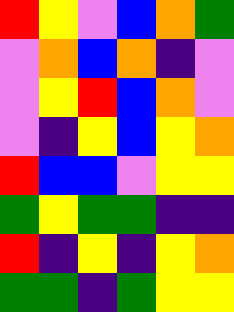[["red", "yellow", "violet", "blue", "orange", "green"], ["violet", "orange", "blue", "orange", "indigo", "violet"], ["violet", "yellow", "red", "blue", "orange", "violet"], ["violet", "indigo", "yellow", "blue", "yellow", "orange"], ["red", "blue", "blue", "violet", "yellow", "yellow"], ["green", "yellow", "green", "green", "indigo", "indigo"], ["red", "indigo", "yellow", "indigo", "yellow", "orange"], ["green", "green", "indigo", "green", "yellow", "yellow"]]